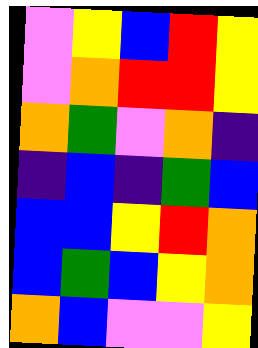[["violet", "yellow", "blue", "red", "yellow"], ["violet", "orange", "red", "red", "yellow"], ["orange", "green", "violet", "orange", "indigo"], ["indigo", "blue", "indigo", "green", "blue"], ["blue", "blue", "yellow", "red", "orange"], ["blue", "green", "blue", "yellow", "orange"], ["orange", "blue", "violet", "violet", "yellow"]]